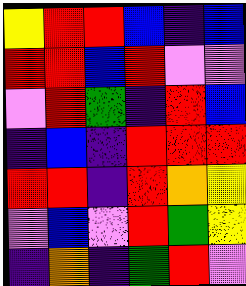[["yellow", "red", "red", "blue", "indigo", "blue"], ["red", "red", "blue", "red", "violet", "violet"], ["violet", "red", "green", "indigo", "red", "blue"], ["indigo", "blue", "indigo", "red", "red", "red"], ["red", "red", "indigo", "red", "orange", "yellow"], ["violet", "blue", "violet", "red", "green", "yellow"], ["indigo", "orange", "indigo", "green", "red", "violet"]]